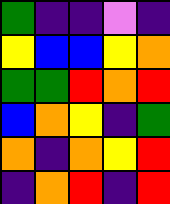[["green", "indigo", "indigo", "violet", "indigo"], ["yellow", "blue", "blue", "yellow", "orange"], ["green", "green", "red", "orange", "red"], ["blue", "orange", "yellow", "indigo", "green"], ["orange", "indigo", "orange", "yellow", "red"], ["indigo", "orange", "red", "indigo", "red"]]